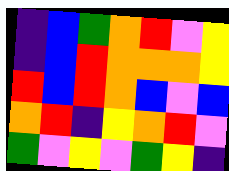[["indigo", "blue", "green", "orange", "red", "violet", "yellow"], ["indigo", "blue", "red", "orange", "orange", "orange", "yellow"], ["red", "blue", "red", "orange", "blue", "violet", "blue"], ["orange", "red", "indigo", "yellow", "orange", "red", "violet"], ["green", "violet", "yellow", "violet", "green", "yellow", "indigo"]]